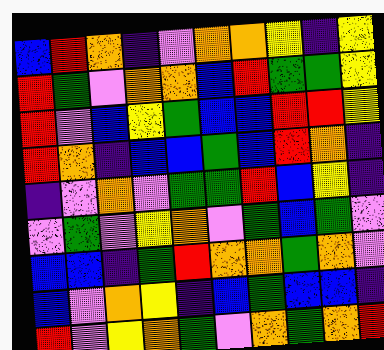[["blue", "red", "orange", "indigo", "violet", "orange", "orange", "yellow", "indigo", "yellow"], ["red", "green", "violet", "orange", "orange", "blue", "red", "green", "green", "yellow"], ["red", "violet", "blue", "yellow", "green", "blue", "blue", "red", "red", "yellow"], ["red", "orange", "indigo", "blue", "blue", "green", "blue", "red", "orange", "indigo"], ["indigo", "violet", "orange", "violet", "green", "green", "red", "blue", "yellow", "indigo"], ["violet", "green", "violet", "yellow", "orange", "violet", "green", "blue", "green", "violet"], ["blue", "blue", "indigo", "green", "red", "orange", "orange", "green", "orange", "violet"], ["blue", "violet", "orange", "yellow", "indigo", "blue", "green", "blue", "blue", "indigo"], ["red", "violet", "yellow", "orange", "green", "violet", "orange", "green", "orange", "red"]]